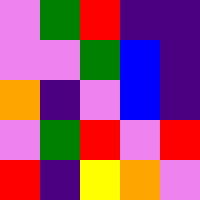[["violet", "green", "red", "indigo", "indigo"], ["violet", "violet", "green", "blue", "indigo"], ["orange", "indigo", "violet", "blue", "indigo"], ["violet", "green", "red", "violet", "red"], ["red", "indigo", "yellow", "orange", "violet"]]